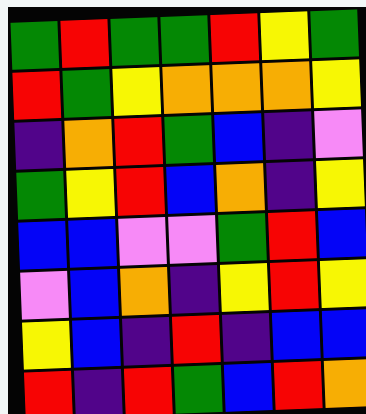[["green", "red", "green", "green", "red", "yellow", "green"], ["red", "green", "yellow", "orange", "orange", "orange", "yellow"], ["indigo", "orange", "red", "green", "blue", "indigo", "violet"], ["green", "yellow", "red", "blue", "orange", "indigo", "yellow"], ["blue", "blue", "violet", "violet", "green", "red", "blue"], ["violet", "blue", "orange", "indigo", "yellow", "red", "yellow"], ["yellow", "blue", "indigo", "red", "indigo", "blue", "blue"], ["red", "indigo", "red", "green", "blue", "red", "orange"]]